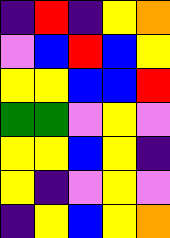[["indigo", "red", "indigo", "yellow", "orange"], ["violet", "blue", "red", "blue", "yellow"], ["yellow", "yellow", "blue", "blue", "red"], ["green", "green", "violet", "yellow", "violet"], ["yellow", "yellow", "blue", "yellow", "indigo"], ["yellow", "indigo", "violet", "yellow", "violet"], ["indigo", "yellow", "blue", "yellow", "orange"]]